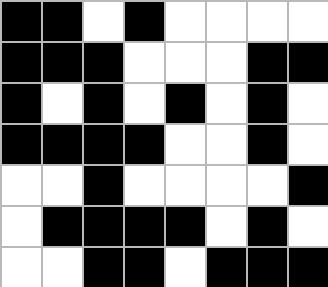[["black", "black", "white", "black", "white", "white", "white", "white"], ["black", "black", "black", "white", "white", "white", "black", "black"], ["black", "white", "black", "white", "black", "white", "black", "white"], ["black", "black", "black", "black", "white", "white", "black", "white"], ["white", "white", "black", "white", "white", "white", "white", "black"], ["white", "black", "black", "black", "black", "white", "black", "white"], ["white", "white", "black", "black", "white", "black", "black", "black"]]